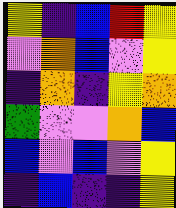[["yellow", "indigo", "blue", "red", "yellow"], ["violet", "orange", "blue", "violet", "yellow"], ["indigo", "orange", "indigo", "yellow", "orange"], ["green", "violet", "violet", "orange", "blue"], ["blue", "violet", "blue", "violet", "yellow"], ["indigo", "blue", "indigo", "indigo", "yellow"]]